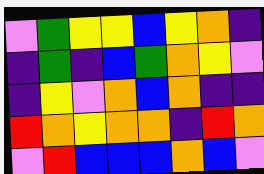[["violet", "green", "yellow", "yellow", "blue", "yellow", "orange", "indigo"], ["indigo", "green", "indigo", "blue", "green", "orange", "yellow", "violet"], ["indigo", "yellow", "violet", "orange", "blue", "orange", "indigo", "indigo"], ["red", "orange", "yellow", "orange", "orange", "indigo", "red", "orange"], ["violet", "red", "blue", "blue", "blue", "orange", "blue", "violet"]]